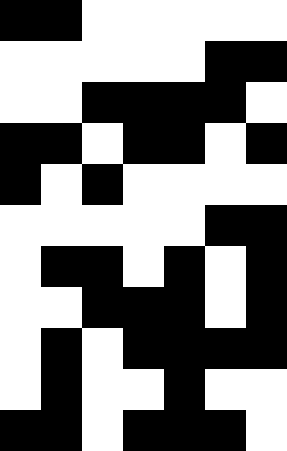[["black", "black", "white", "white", "white", "white", "white"], ["white", "white", "white", "white", "white", "black", "black"], ["white", "white", "black", "black", "black", "black", "white"], ["black", "black", "white", "black", "black", "white", "black"], ["black", "white", "black", "white", "white", "white", "white"], ["white", "white", "white", "white", "white", "black", "black"], ["white", "black", "black", "white", "black", "white", "black"], ["white", "white", "black", "black", "black", "white", "black"], ["white", "black", "white", "black", "black", "black", "black"], ["white", "black", "white", "white", "black", "white", "white"], ["black", "black", "white", "black", "black", "black", "white"]]